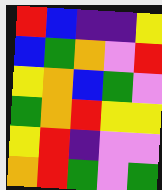[["red", "blue", "indigo", "indigo", "yellow"], ["blue", "green", "orange", "violet", "red"], ["yellow", "orange", "blue", "green", "violet"], ["green", "orange", "red", "yellow", "yellow"], ["yellow", "red", "indigo", "violet", "violet"], ["orange", "red", "green", "violet", "green"]]